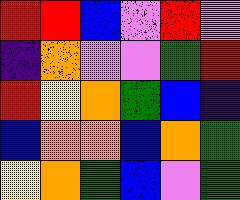[["red", "red", "blue", "violet", "red", "violet"], ["indigo", "orange", "violet", "violet", "green", "red"], ["red", "yellow", "orange", "green", "blue", "indigo"], ["blue", "orange", "orange", "blue", "orange", "green"], ["yellow", "orange", "green", "blue", "violet", "green"]]